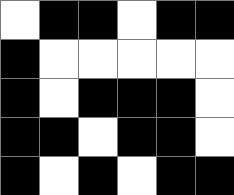[["white", "black", "black", "white", "black", "black"], ["black", "white", "white", "white", "white", "white"], ["black", "white", "black", "black", "black", "white"], ["black", "black", "white", "black", "black", "white"], ["black", "white", "black", "white", "black", "black"]]